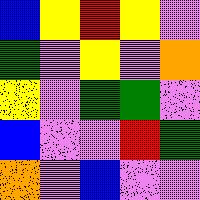[["blue", "yellow", "red", "yellow", "violet"], ["green", "violet", "yellow", "violet", "orange"], ["yellow", "violet", "green", "green", "violet"], ["blue", "violet", "violet", "red", "green"], ["orange", "violet", "blue", "violet", "violet"]]